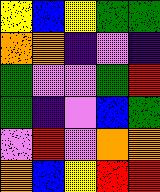[["yellow", "blue", "yellow", "green", "green"], ["orange", "orange", "indigo", "violet", "indigo"], ["green", "violet", "violet", "green", "red"], ["green", "indigo", "violet", "blue", "green"], ["violet", "red", "violet", "orange", "orange"], ["orange", "blue", "yellow", "red", "red"]]